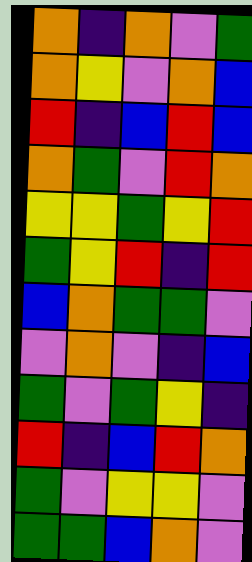[["orange", "indigo", "orange", "violet", "green"], ["orange", "yellow", "violet", "orange", "blue"], ["red", "indigo", "blue", "red", "blue"], ["orange", "green", "violet", "red", "orange"], ["yellow", "yellow", "green", "yellow", "red"], ["green", "yellow", "red", "indigo", "red"], ["blue", "orange", "green", "green", "violet"], ["violet", "orange", "violet", "indigo", "blue"], ["green", "violet", "green", "yellow", "indigo"], ["red", "indigo", "blue", "red", "orange"], ["green", "violet", "yellow", "yellow", "violet"], ["green", "green", "blue", "orange", "violet"]]